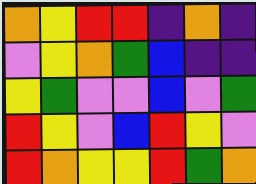[["orange", "yellow", "red", "red", "indigo", "orange", "indigo"], ["violet", "yellow", "orange", "green", "blue", "indigo", "indigo"], ["yellow", "green", "violet", "violet", "blue", "violet", "green"], ["red", "yellow", "violet", "blue", "red", "yellow", "violet"], ["red", "orange", "yellow", "yellow", "red", "green", "orange"]]